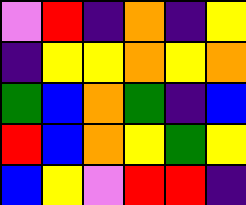[["violet", "red", "indigo", "orange", "indigo", "yellow"], ["indigo", "yellow", "yellow", "orange", "yellow", "orange"], ["green", "blue", "orange", "green", "indigo", "blue"], ["red", "blue", "orange", "yellow", "green", "yellow"], ["blue", "yellow", "violet", "red", "red", "indigo"]]